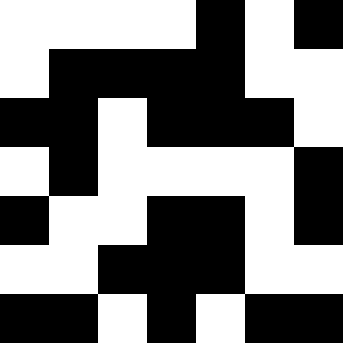[["white", "white", "white", "white", "black", "white", "black"], ["white", "black", "black", "black", "black", "white", "white"], ["black", "black", "white", "black", "black", "black", "white"], ["white", "black", "white", "white", "white", "white", "black"], ["black", "white", "white", "black", "black", "white", "black"], ["white", "white", "black", "black", "black", "white", "white"], ["black", "black", "white", "black", "white", "black", "black"]]